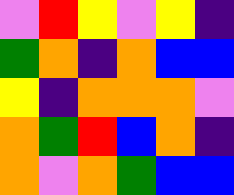[["violet", "red", "yellow", "violet", "yellow", "indigo"], ["green", "orange", "indigo", "orange", "blue", "blue"], ["yellow", "indigo", "orange", "orange", "orange", "violet"], ["orange", "green", "red", "blue", "orange", "indigo"], ["orange", "violet", "orange", "green", "blue", "blue"]]